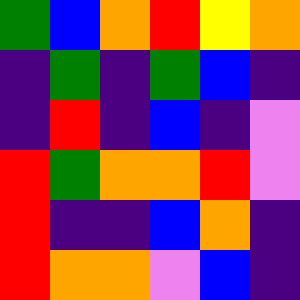[["green", "blue", "orange", "red", "yellow", "orange"], ["indigo", "green", "indigo", "green", "blue", "indigo"], ["indigo", "red", "indigo", "blue", "indigo", "violet"], ["red", "green", "orange", "orange", "red", "violet"], ["red", "indigo", "indigo", "blue", "orange", "indigo"], ["red", "orange", "orange", "violet", "blue", "indigo"]]